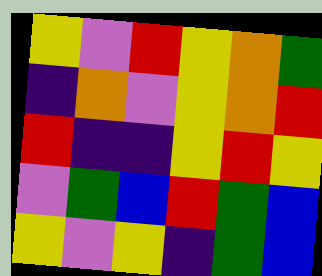[["yellow", "violet", "red", "yellow", "orange", "green"], ["indigo", "orange", "violet", "yellow", "orange", "red"], ["red", "indigo", "indigo", "yellow", "red", "yellow"], ["violet", "green", "blue", "red", "green", "blue"], ["yellow", "violet", "yellow", "indigo", "green", "blue"]]